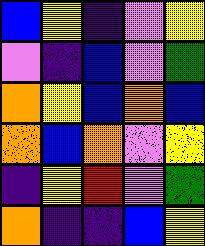[["blue", "yellow", "indigo", "violet", "yellow"], ["violet", "indigo", "blue", "violet", "green"], ["orange", "yellow", "blue", "orange", "blue"], ["orange", "blue", "orange", "violet", "yellow"], ["indigo", "yellow", "red", "violet", "green"], ["orange", "indigo", "indigo", "blue", "yellow"]]